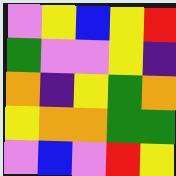[["violet", "yellow", "blue", "yellow", "red"], ["green", "violet", "violet", "yellow", "indigo"], ["orange", "indigo", "yellow", "green", "orange"], ["yellow", "orange", "orange", "green", "green"], ["violet", "blue", "violet", "red", "yellow"]]